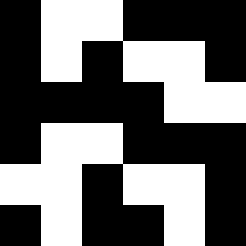[["black", "white", "white", "black", "black", "black"], ["black", "white", "black", "white", "white", "black"], ["black", "black", "black", "black", "white", "white"], ["black", "white", "white", "black", "black", "black"], ["white", "white", "black", "white", "white", "black"], ["black", "white", "black", "black", "white", "black"]]